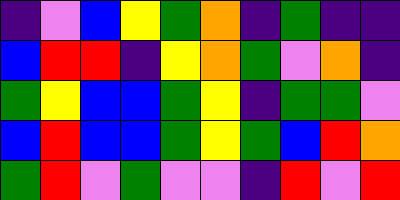[["indigo", "violet", "blue", "yellow", "green", "orange", "indigo", "green", "indigo", "indigo"], ["blue", "red", "red", "indigo", "yellow", "orange", "green", "violet", "orange", "indigo"], ["green", "yellow", "blue", "blue", "green", "yellow", "indigo", "green", "green", "violet"], ["blue", "red", "blue", "blue", "green", "yellow", "green", "blue", "red", "orange"], ["green", "red", "violet", "green", "violet", "violet", "indigo", "red", "violet", "red"]]